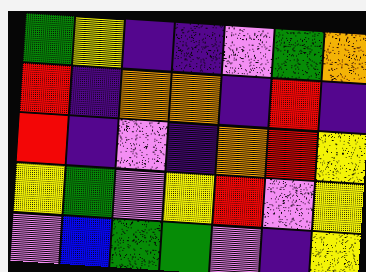[["green", "yellow", "indigo", "indigo", "violet", "green", "orange"], ["red", "indigo", "orange", "orange", "indigo", "red", "indigo"], ["red", "indigo", "violet", "indigo", "orange", "red", "yellow"], ["yellow", "green", "violet", "yellow", "red", "violet", "yellow"], ["violet", "blue", "green", "green", "violet", "indigo", "yellow"]]